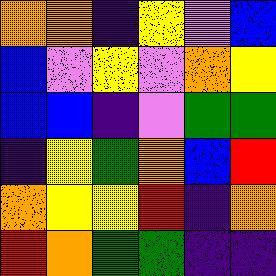[["orange", "orange", "indigo", "yellow", "violet", "blue"], ["blue", "violet", "yellow", "violet", "orange", "yellow"], ["blue", "blue", "indigo", "violet", "green", "green"], ["indigo", "yellow", "green", "orange", "blue", "red"], ["orange", "yellow", "yellow", "red", "indigo", "orange"], ["red", "orange", "green", "green", "indigo", "indigo"]]